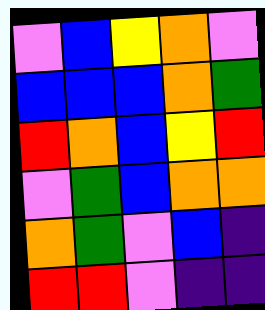[["violet", "blue", "yellow", "orange", "violet"], ["blue", "blue", "blue", "orange", "green"], ["red", "orange", "blue", "yellow", "red"], ["violet", "green", "blue", "orange", "orange"], ["orange", "green", "violet", "blue", "indigo"], ["red", "red", "violet", "indigo", "indigo"]]